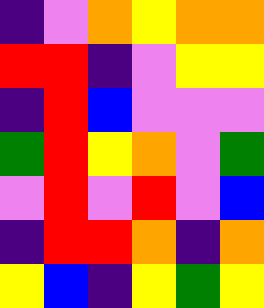[["indigo", "violet", "orange", "yellow", "orange", "orange"], ["red", "red", "indigo", "violet", "yellow", "yellow"], ["indigo", "red", "blue", "violet", "violet", "violet"], ["green", "red", "yellow", "orange", "violet", "green"], ["violet", "red", "violet", "red", "violet", "blue"], ["indigo", "red", "red", "orange", "indigo", "orange"], ["yellow", "blue", "indigo", "yellow", "green", "yellow"]]